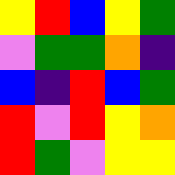[["yellow", "red", "blue", "yellow", "green"], ["violet", "green", "green", "orange", "indigo"], ["blue", "indigo", "red", "blue", "green"], ["red", "violet", "red", "yellow", "orange"], ["red", "green", "violet", "yellow", "yellow"]]